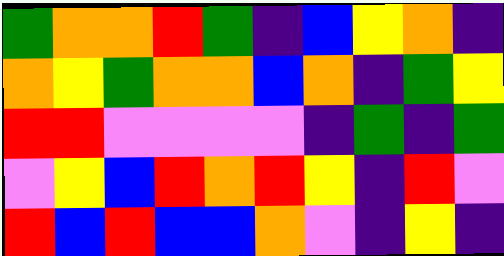[["green", "orange", "orange", "red", "green", "indigo", "blue", "yellow", "orange", "indigo"], ["orange", "yellow", "green", "orange", "orange", "blue", "orange", "indigo", "green", "yellow"], ["red", "red", "violet", "violet", "violet", "violet", "indigo", "green", "indigo", "green"], ["violet", "yellow", "blue", "red", "orange", "red", "yellow", "indigo", "red", "violet"], ["red", "blue", "red", "blue", "blue", "orange", "violet", "indigo", "yellow", "indigo"]]